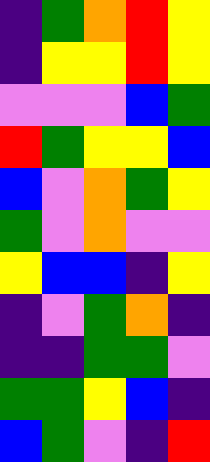[["indigo", "green", "orange", "red", "yellow"], ["indigo", "yellow", "yellow", "red", "yellow"], ["violet", "violet", "violet", "blue", "green"], ["red", "green", "yellow", "yellow", "blue"], ["blue", "violet", "orange", "green", "yellow"], ["green", "violet", "orange", "violet", "violet"], ["yellow", "blue", "blue", "indigo", "yellow"], ["indigo", "violet", "green", "orange", "indigo"], ["indigo", "indigo", "green", "green", "violet"], ["green", "green", "yellow", "blue", "indigo"], ["blue", "green", "violet", "indigo", "red"]]